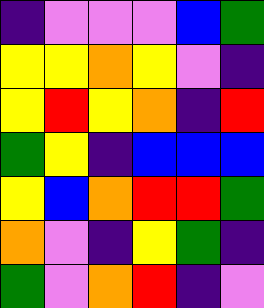[["indigo", "violet", "violet", "violet", "blue", "green"], ["yellow", "yellow", "orange", "yellow", "violet", "indigo"], ["yellow", "red", "yellow", "orange", "indigo", "red"], ["green", "yellow", "indigo", "blue", "blue", "blue"], ["yellow", "blue", "orange", "red", "red", "green"], ["orange", "violet", "indigo", "yellow", "green", "indigo"], ["green", "violet", "orange", "red", "indigo", "violet"]]